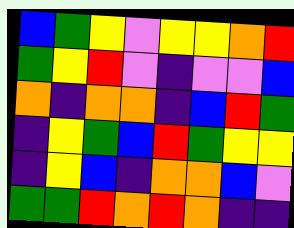[["blue", "green", "yellow", "violet", "yellow", "yellow", "orange", "red"], ["green", "yellow", "red", "violet", "indigo", "violet", "violet", "blue"], ["orange", "indigo", "orange", "orange", "indigo", "blue", "red", "green"], ["indigo", "yellow", "green", "blue", "red", "green", "yellow", "yellow"], ["indigo", "yellow", "blue", "indigo", "orange", "orange", "blue", "violet"], ["green", "green", "red", "orange", "red", "orange", "indigo", "indigo"]]